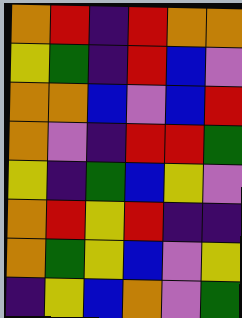[["orange", "red", "indigo", "red", "orange", "orange"], ["yellow", "green", "indigo", "red", "blue", "violet"], ["orange", "orange", "blue", "violet", "blue", "red"], ["orange", "violet", "indigo", "red", "red", "green"], ["yellow", "indigo", "green", "blue", "yellow", "violet"], ["orange", "red", "yellow", "red", "indigo", "indigo"], ["orange", "green", "yellow", "blue", "violet", "yellow"], ["indigo", "yellow", "blue", "orange", "violet", "green"]]